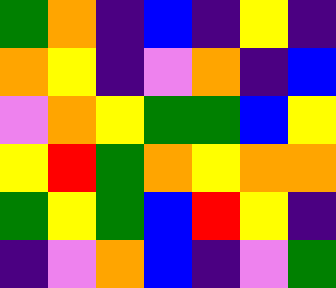[["green", "orange", "indigo", "blue", "indigo", "yellow", "indigo"], ["orange", "yellow", "indigo", "violet", "orange", "indigo", "blue"], ["violet", "orange", "yellow", "green", "green", "blue", "yellow"], ["yellow", "red", "green", "orange", "yellow", "orange", "orange"], ["green", "yellow", "green", "blue", "red", "yellow", "indigo"], ["indigo", "violet", "orange", "blue", "indigo", "violet", "green"]]